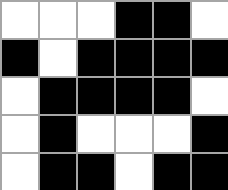[["white", "white", "white", "black", "black", "white"], ["black", "white", "black", "black", "black", "black"], ["white", "black", "black", "black", "black", "white"], ["white", "black", "white", "white", "white", "black"], ["white", "black", "black", "white", "black", "black"]]